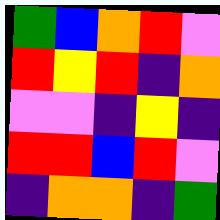[["green", "blue", "orange", "red", "violet"], ["red", "yellow", "red", "indigo", "orange"], ["violet", "violet", "indigo", "yellow", "indigo"], ["red", "red", "blue", "red", "violet"], ["indigo", "orange", "orange", "indigo", "green"]]